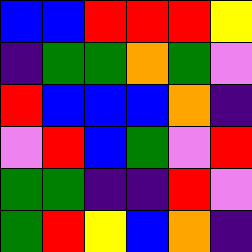[["blue", "blue", "red", "red", "red", "yellow"], ["indigo", "green", "green", "orange", "green", "violet"], ["red", "blue", "blue", "blue", "orange", "indigo"], ["violet", "red", "blue", "green", "violet", "red"], ["green", "green", "indigo", "indigo", "red", "violet"], ["green", "red", "yellow", "blue", "orange", "indigo"]]